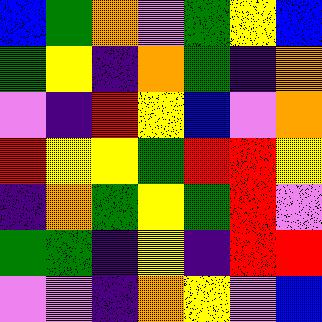[["blue", "green", "orange", "violet", "green", "yellow", "blue"], ["green", "yellow", "indigo", "orange", "green", "indigo", "orange"], ["violet", "indigo", "red", "yellow", "blue", "violet", "orange"], ["red", "yellow", "yellow", "green", "red", "red", "yellow"], ["indigo", "orange", "green", "yellow", "green", "red", "violet"], ["green", "green", "indigo", "yellow", "indigo", "red", "red"], ["violet", "violet", "indigo", "orange", "yellow", "violet", "blue"]]